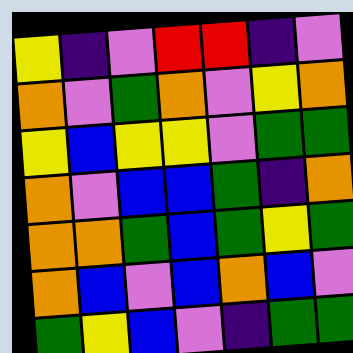[["yellow", "indigo", "violet", "red", "red", "indigo", "violet"], ["orange", "violet", "green", "orange", "violet", "yellow", "orange"], ["yellow", "blue", "yellow", "yellow", "violet", "green", "green"], ["orange", "violet", "blue", "blue", "green", "indigo", "orange"], ["orange", "orange", "green", "blue", "green", "yellow", "green"], ["orange", "blue", "violet", "blue", "orange", "blue", "violet"], ["green", "yellow", "blue", "violet", "indigo", "green", "green"]]